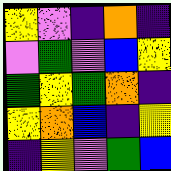[["yellow", "violet", "indigo", "orange", "indigo"], ["violet", "green", "violet", "blue", "yellow"], ["green", "yellow", "green", "orange", "indigo"], ["yellow", "orange", "blue", "indigo", "yellow"], ["indigo", "yellow", "violet", "green", "blue"]]